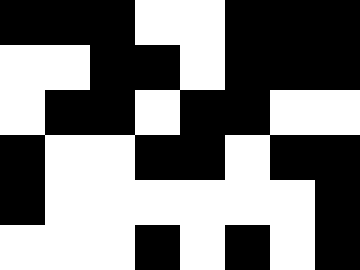[["black", "black", "black", "white", "white", "black", "black", "black"], ["white", "white", "black", "black", "white", "black", "black", "black"], ["white", "black", "black", "white", "black", "black", "white", "white"], ["black", "white", "white", "black", "black", "white", "black", "black"], ["black", "white", "white", "white", "white", "white", "white", "black"], ["white", "white", "white", "black", "white", "black", "white", "black"]]